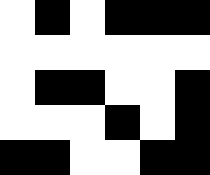[["white", "black", "white", "black", "black", "black"], ["white", "white", "white", "white", "white", "white"], ["white", "black", "black", "white", "white", "black"], ["white", "white", "white", "black", "white", "black"], ["black", "black", "white", "white", "black", "black"]]